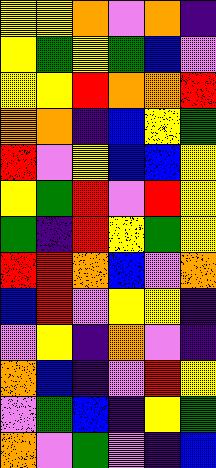[["yellow", "yellow", "orange", "violet", "orange", "indigo"], ["yellow", "green", "yellow", "green", "blue", "violet"], ["yellow", "yellow", "red", "orange", "orange", "red"], ["orange", "orange", "indigo", "blue", "yellow", "green"], ["red", "violet", "yellow", "blue", "blue", "yellow"], ["yellow", "green", "red", "violet", "red", "yellow"], ["green", "indigo", "red", "yellow", "green", "yellow"], ["red", "red", "orange", "blue", "violet", "orange"], ["blue", "red", "violet", "yellow", "yellow", "indigo"], ["violet", "yellow", "indigo", "orange", "violet", "indigo"], ["orange", "blue", "indigo", "violet", "red", "yellow"], ["violet", "green", "blue", "indigo", "yellow", "green"], ["orange", "violet", "green", "violet", "indigo", "blue"]]